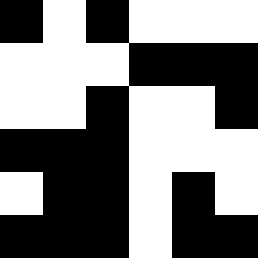[["black", "white", "black", "white", "white", "white"], ["white", "white", "white", "black", "black", "black"], ["white", "white", "black", "white", "white", "black"], ["black", "black", "black", "white", "white", "white"], ["white", "black", "black", "white", "black", "white"], ["black", "black", "black", "white", "black", "black"]]